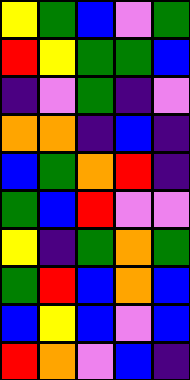[["yellow", "green", "blue", "violet", "green"], ["red", "yellow", "green", "green", "blue"], ["indigo", "violet", "green", "indigo", "violet"], ["orange", "orange", "indigo", "blue", "indigo"], ["blue", "green", "orange", "red", "indigo"], ["green", "blue", "red", "violet", "violet"], ["yellow", "indigo", "green", "orange", "green"], ["green", "red", "blue", "orange", "blue"], ["blue", "yellow", "blue", "violet", "blue"], ["red", "orange", "violet", "blue", "indigo"]]